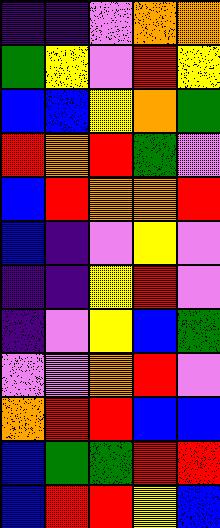[["indigo", "indigo", "violet", "orange", "orange"], ["green", "yellow", "violet", "red", "yellow"], ["blue", "blue", "yellow", "orange", "green"], ["red", "orange", "red", "green", "violet"], ["blue", "red", "orange", "orange", "red"], ["blue", "indigo", "violet", "yellow", "violet"], ["indigo", "indigo", "yellow", "red", "violet"], ["indigo", "violet", "yellow", "blue", "green"], ["violet", "violet", "orange", "red", "violet"], ["orange", "red", "red", "blue", "blue"], ["blue", "green", "green", "red", "red"], ["blue", "red", "red", "yellow", "blue"]]